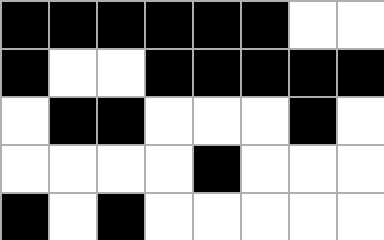[["black", "black", "black", "black", "black", "black", "white", "white"], ["black", "white", "white", "black", "black", "black", "black", "black"], ["white", "black", "black", "white", "white", "white", "black", "white"], ["white", "white", "white", "white", "black", "white", "white", "white"], ["black", "white", "black", "white", "white", "white", "white", "white"]]